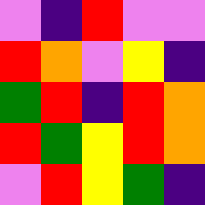[["violet", "indigo", "red", "violet", "violet"], ["red", "orange", "violet", "yellow", "indigo"], ["green", "red", "indigo", "red", "orange"], ["red", "green", "yellow", "red", "orange"], ["violet", "red", "yellow", "green", "indigo"]]